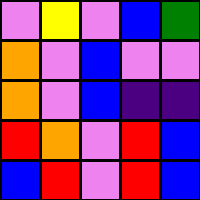[["violet", "yellow", "violet", "blue", "green"], ["orange", "violet", "blue", "violet", "violet"], ["orange", "violet", "blue", "indigo", "indigo"], ["red", "orange", "violet", "red", "blue"], ["blue", "red", "violet", "red", "blue"]]